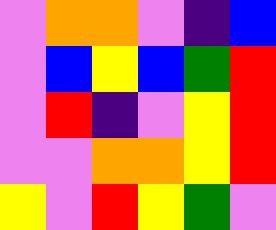[["violet", "orange", "orange", "violet", "indigo", "blue"], ["violet", "blue", "yellow", "blue", "green", "red"], ["violet", "red", "indigo", "violet", "yellow", "red"], ["violet", "violet", "orange", "orange", "yellow", "red"], ["yellow", "violet", "red", "yellow", "green", "violet"]]